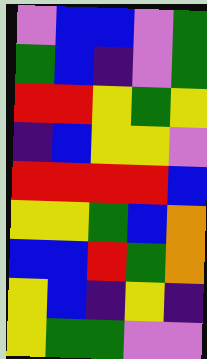[["violet", "blue", "blue", "violet", "green"], ["green", "blue", "indigo", "violet", "green"], ["red", "red", "yellow", "green", "yellow"], ["indigo", "blue", "yellow", "yellow", "violet"], ["red", "red", "red", "red", "blue"], ["yellow", "yellow", "green", "blue", "orange"], ["blue", "blue", "red", "green", "orange"], ["yellow", "blue", "indigo", "yellow", "indigo"], ["yellow", "green", "green", "violet", "violet"]]